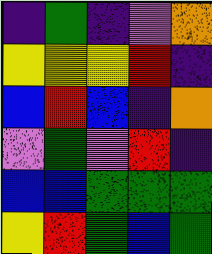[["indigo", "green", "indigo", "violet", "orange"], ["yellow", "yellow", "yellow", "red", "indigo"], ["blue", "red", "blue", "indigo", "orange"], ["violet", "green", "violet", "red", "indigo"], ["blue", "blue", "green", "green", "green"], ["yellow", "red", "green", "blue", "green"]]